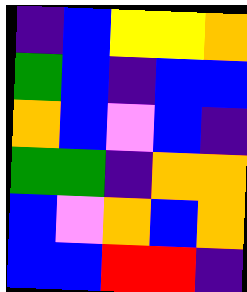[["indigo", "blue", "yellow", "yellow", "orange"], ["green", "blue", "indigo", "blue", "blue"], ["orange", "blue", "violet", "blue", "indigo"], ["green", "green", "indigo", "orange", "orange"], ["blue", "violet", "orange", "blue", "orange"], ["blue", "blue", "red", "red", "indigo"]]